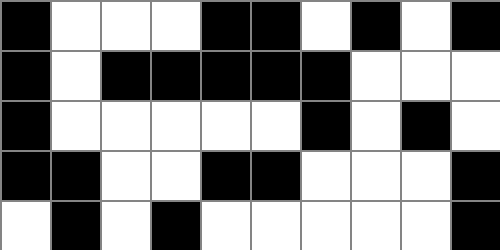[["black", "white", "white", "white", "black", "black", "white", "black", "white", "black"], ["black", "white", "black", "black", "black", "black", "black", "white", "white", "white"], ["black", "white", "white", "white", "white", "white", "black", "white", "black", "white"], ["black", "black", "white", "white", "black", "black", "white", "white", "white", "black"], ["white", "black", "white", "black", "white", "white", "white", "white", "white", "black"]]